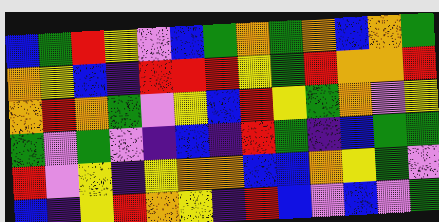[["blue", "green", "red", "yellow", "violet", "blue", "green", "orange", "green", "orange", "blue", "orange", "green"], ["orange", "yellow", "blue", "indigo", "red", "red", "red", "yellow", "green", "red", "orange", "orange", "red"], ["orange", "red", "orange", "green", "violet", "yellow", "blue", "red", "yellow", "green", "orange", "violet", "yellow"], ["green", "violet", "green", "violet", "indigo", "blue", "indigo", "red", "green", "indigo", "blue", "green", "green"], ["red", "violet", "yellow", "indigo", "yellow", "orange", "orange", "blue", "blue", "orange", "yellow", "green", "violet"], ["blue", "indigo", "yellow", "red", "orange", "yellow", "indigo", "red", "blue", "violet", "blue", "violet", "green"]]